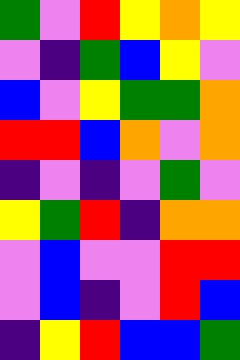[["green", "violet", "red", "yellow", "orange", "yellow"], ["violet", "indigo", "green", "blue", "yellow", "violet"], ["blue", "violet", "yellow", "green", "green", "orange"], ["red", "red", "blue", "orange", "violet", "orange"], ["indigo", "violet", "indigo", "violet", "green", "violet"], ["yellow", "green", "red", "indigo", "orange", "orange"], ["violet", "blue", "violet", "violet", "red", "red"], ["violet", "blue", "indigo", "violet", "red", "blue"], ["indigo", "yellow", "red", "blue", "blue", "green"]]